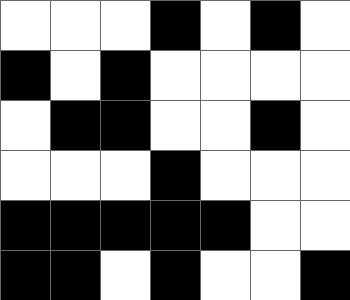[["white", "white", "white", "black", "white", "black", "white"], ["black", "white", "black", "white", "white", "white", "white"], ["white", "black", "black", "white", "white", "black", "white"], ["white", "white", "white", "black", "white", "white", "white"], ["black", "black", "black", "black", "black", "white", "white"], ["black", "black", "white", "black", "white", "white", "black"]]